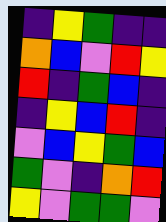[["indigo", "yellow", "green", "indigo", "indigo"], ["orange", "blue", "violet", "red", "yellow"], ["red", "indigo", "green", "blue", "indigo"], ["indigo", "yellow", "blue", "red", "indigo"], ["violet", "blue", "yellow", "green", "blue"], ["green", "violet", "indigo", "orange", "red"], ["yellow", "violet", "green", "green", "violet"]]